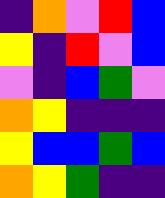[["indigo", "orange", "violet", "red", "blue"], ["yellow", "indigo", "red", "violet", "blue"], ["violet", "indigo", "blue", "green", "violet"], ["orange", "yellow", "indigo", "indigo", "indigo"], ["yellow", "blue", "blue", "green", "blue"], ["orange", "yellow", "green", "indigo", "indigo"]]